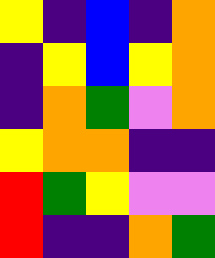[["yellow", "indigo", "blue", "indigo", "orange"], ["indigo", "yellow", "blue", "yellow", "orange"], ["indigo", "orange", "green", "violet", "orange"], ["yellow", "orange", "orange", "indigo", "indigo"], ["red", "green", "yellow", "violet", "violet"], ["red", "indigo", "indigo", "orange", "green"]]